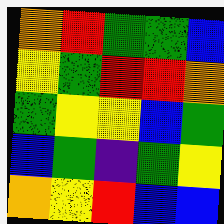[["orange", "red", "green", "green", "blue"], ["yellow", "green", "red", "red", "orange"], ["green", "yellow", "yellow", "blue", "green"], ["blue", "green", "indigo", "green", "yellow"], ["orange", "yellow", "red", "blue", "blue"]]